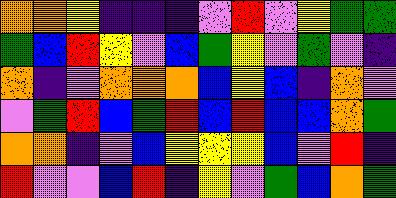[["orange", "orange", "yellow", "indigo", "indigo", "indigo", "violet", "red", "violet", "yellow", "green", "green"], ["green", "blue", "red", "yellow", "violet", "blue", "green", "yellow", "violet", "green", "violet", "indigo"], ["orange", "indigo", "violet", "orange", "orange", "orange", "blue", "yellow", "blue", "indigo", "orange", "violet"], ["violet", "green", "red", "blue", "green", "red", "blue", "red", "blue", "blue", "orange", "green"], ["orange", "orange", "indigo", "violet", "blue", "yellow", "yellow", "yellow", "blue", "violet", "red", "indigo"], ["red", "violet", "violet", "blue", "red", "indigo", "yellow", "violet", "green", "blue", "orange", "green"]]